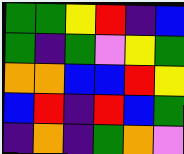[["green", "green", "yellow", "red", "indigo", "blue"], ["green", "indigo", "green", "violet", "yellow", "green"], ["orange", "orange", "blue", "blue", "red", "yellow"], ["blue", "red", "indigo", "red", "blue", "green"], ["indigo", "orange", "indigo", "green", "orange", "violet"]]